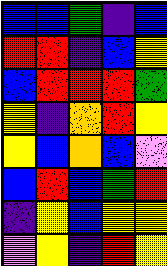[["blue", "blue", "green", "indigo", "blue"], ["red", "red", "indigo", "blue", "yellow"], ["blue", "red", "red", "red", "green"], ["yellow", "indigo", "orange", "red", "yellow"], ["yellow", "blue", "orange", "blue", "violet"], ["blue", "red", "blue", "green", "red"], ["indigo", "yellow", "blue", "yellow", "yellow"], ["violet", "yellow", "indigo", "red", "yellow"]]